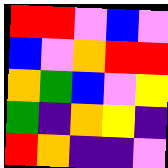[["red", "red", "violet", "blue", "violet"], ["blue", "violet", "orange", "red", "red"], ["orange", "green", "blue", "violet", "yellow"], ["green", "indigo", "orange", "yellow", "indigo"], ["red", "orange", "indigo", "indigo", "violet"]]